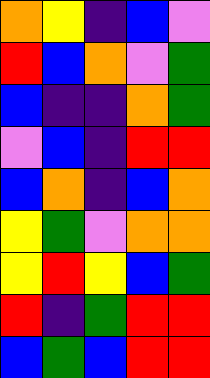[["orange", "yellow", "indigo", "blue", "violet"], ["red", "blue", "orange", "violet", "green"], ["blue", "indigo", "indigo", "orange", "green"], ["violet", "blue", "indigo", "red", "red"], ["blue", "orange", "indigo", "blue", "orange"], ["yellow", "green", "violet", "orange", "orange"], ["yellow", "red", "yellow", "blue", "green"], ["red", "indigo", "green", "red", "red"], ["blue", "green", "blue", "red", "red"]]